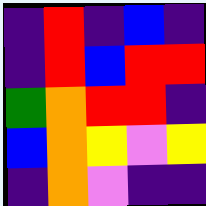[["indigo", "red", "indigo", "blue", "indigo"], ["indigo", "red", "blue", "red", "red"], ["green", "orange", "red", "red", "indigo"], ["blue", "orange", "yellow", "violet", "yellow"], ["indigo", "orange", "violet", "indigo", "indigo"]]